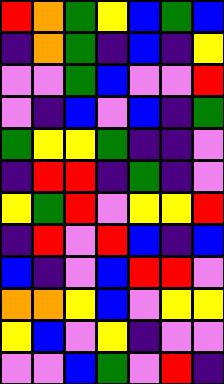[["red", "orange", "green", "yellow", "blue", "green", "blue"], ["indigo", "orange", "green", "indigo", "blue", "indigo", "yellow"], ["violet", "violet", "green", "blue", "violet", "violet", "red"], ["violet", "indigo", "blue", "violet", "blue", "indigo", "green"], ["green", "yellow", "yellow", "green", "indigo", "indigo", "violet"], ["indigo", "red", "red", "indigo", "green", "indigo", "violet"], ["yellow", "green", "red", "violet", "yellow", "yellow", "red"], ["indigo", "red", "violet", "red", "blue", "indigo", "blue"], ["blue", "indigo", "violet", "blue", "red", "red", "violet"], ["orange", "orange", "yellow", "blue", "violet", "yellow", "yellow"], ["yellow", "blue", "violet", "yellow", "indigo", "violet", "violet"], ["violet", "violet", "blue", "green", "violet", "red", "indigo"]]